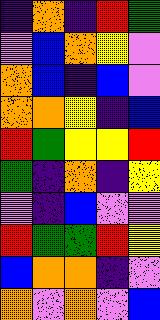[["indigo", "orange", "indigo", "red", "green"], ["violet", "blue", "orange", "yellow", "violet"], ["orange", "blue", "indigo", "blue", "violet"], ["orange", "orange", "yellow", "indigo", "blue"], ["red", "green", "yellow", "yellow", "red"], ["green", "indigo", "orange", "indigo", "yellow"], ["violet", "indigo", "blue", "violet", "violet"], ["red", "green", "green", "red", "yellow"], ["blue", "orange", "orange", "indigo", "violet"], ["orange", "violet", "orange", "violet", "blue"]]